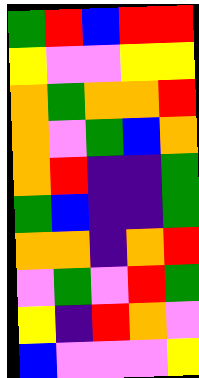[["green", "red", "blue", "red", "red"], ["yellow", "violet", "violet", "yellow", "yellow"], ["orange", "green", "orange", "orange", "red"], ["orange", "violet", "green", "blue", "orange"], ["orange", "red", "indigo", "indigo", "green"], ["green", "blue", "indigo", "indigo", "green"], ["orange", "orange", "indigo", "orange", "red"], ["violet", "green", "violet", "red", "green"], ["yellow", "indigo", "red", "orange", "violet"], ["blue", "violet", "violet", "violet", "yellow"]]